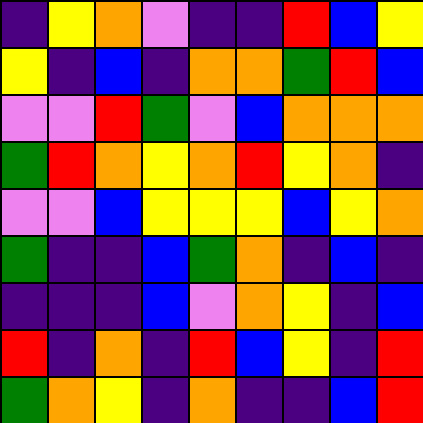[["indigo", "yellow", "orange", "violet", "indigo", "indigo", "red", "blue", "yellow"], ["yellow", "indigo", "blue", "indigo", "orange", "orange", "green", "red", "blue"], ["violet", "violet", "red", "green", "violet", "blue", "orange", "orange", "orange"], ["green", "red", "orange", "yellow", "orange", "red", "yellow", "orange", "indigo"], ["violet", "violet", "blue", "yellow", "yellow", "yellow", "blue", "yellow", "orange"], ["green", "indigo", "indigo", "blue", "green", "orange", "indigo", "blue", "indigo"], ["indigo", "indigo", "indigo", "blue", "violet", "orange", "yellow", "indigo", "blue"], ["red", "indigo", "orange", "indigo", "red", "blue", "yellow", "indigo", "red"], ["green", "orange", "yellow", "indigo", "orange", "indigo", "indigo", "blue", "red"]]